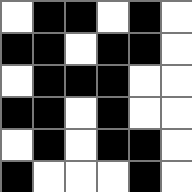[["white", "black", "black", "white", "black", "white"], ["black", "black", "white", "black", "black", "white"], ["white", "black", "black", "black", "white", "white"], ["black", "black", "white", "black", "white", "white"], ["white", "black", "white", "black", "black", "white"], ["black", "white", "white", "white", "black", "white"]]